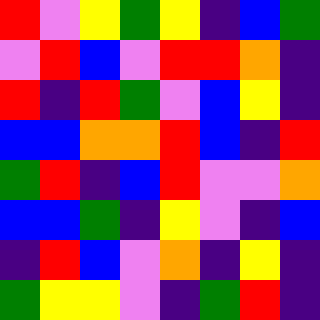[["red", "violet", "yellow", "green", "yellow", "indigo", "blue", "green"], ["violet", "red", "blue", "violet", "red", "red", "orange", "indigo"], ["red", "indigo", "red", "green", "violet", "blue", "yellow", "indigo"], ["blue", "blue", "orange", "orange", "red", "blue", "indigo", "red"], ["green", "red", "indigo", "blue", "red", "violet", "violet", "orange"], ["blue", "blue", "green", "indigo", "yellow", "violet", "indigo", "blue"], ["indigo", "red", "blue", "violet", "orange", "indigo", "yellow", "indigo"], ["green", "yellow", "yellow", "violet", "indigo", "green", "red", "indigo"]]